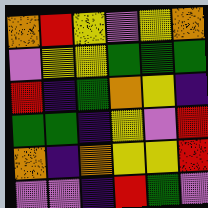[["orange", "red", "yellow", "violet", "yellow", "orange"], ["violet", "yellow", "yellow", "green", "green", "green"], ["red", "indigo", "green", "orange", "yellow", "indigo"], ["green", "green", "indigo", "yellow", "violet", "red"], ["orange", "indigo", "orange", "yellow", "yellow", "red"], ["violet", "violet", "indigo", "red", "green", "violet"]]